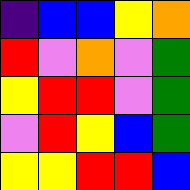[["indigo", "blue", "blue", "yellow", "orange"], ["red", "violet", "orange", "violet", "green"], ["yellow", "red", "red", "violet", "green"], ["violet", "red", "yellow", "blue", "green"], ["yellow", "yellow", "red", "red", "blue"]]